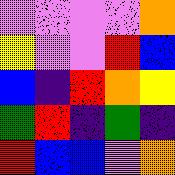[["violet", "violet", "violet", "violet", "orange"], ["yellow", "violet", "violet", "red", "blue"], ["blue", "indigo", "red", "orange", "yellow"], ["green", "red", "indigo", "green", "indigo"], ["red", "blue", "blue", "violet", "orange"]]